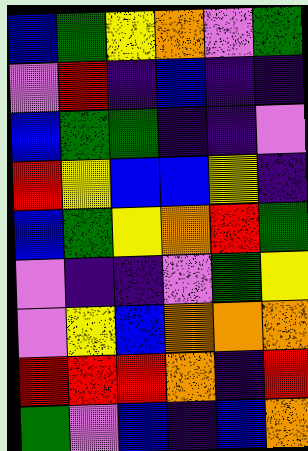[["blue", "green", "yellow", "orange", "violet", "green"], ["violet", "red", "indigo", "blue", "indigo", "indigo"], ["blue", "green", "green", "indigo", "indigo", "violet"], ["red", "yellow", "blue", "blue", "yellow", "indigo"], ["blue", "green", "yellow", "orange", "red", "green"], ["violet", "indigo", "indigo", "violet", "green", "yellow"], ["violet", "yellow", "blue", "orange", "orange", "orange"], ["red", "red", "red", "orange", "indigo", "red"], ["green", "violet", "blue", "indigo", "blue", "orange"]]